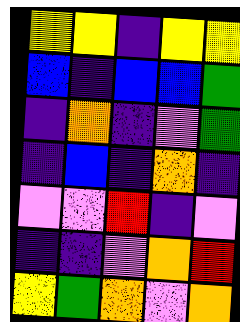[["yellow", "yellow", "indigo", "yellow", "yellow"], ["blue", "indigo", "blue", "blue", "green"], ["indigo", "orange", "indigo", "violet", "green"], ["indigo", "blue", "indigo", "orange", "indigo"], ["violet", "violet", "red", "indigo", "violet"], ["indigo", "indigo", "violet", "orange", "red"], ["yellow", "green", "orange", "violet", "orange"]]